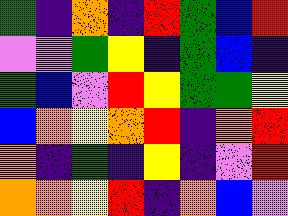[["green", "indigo", "orange", "indigo", "red", "green", "blue", "red"], ["violet", "violet", "green", "yellow", "indigo", "green", "blue", "indigo"], ["green", "blue", "violet", "red", "yellow", "green", "green", "yellow"], ["blue", "orange", "yellow", "orange", "red", "indigo", "orange", "red"], ["orange", "indigo", "green", "indigo", "yellow", "indigo", "violet", "red"], ["orange", "orange", "yellow", "red", "indigo", "orange", "blue", "violet"]]